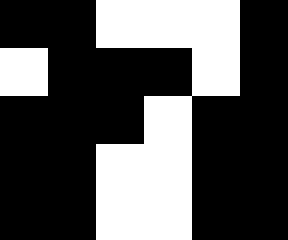[["black", "black", "white", "white", "white", "black"], ["white", "black", "black", "black", "white", "black"], ["black", "black", "black", "white", "black", "black"], ["black", "black", "white", "white", "black", "black"], ["black", "black", "white", "white", "black", "black"]]